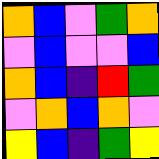[["orange", "blue", "violet", "green", "orange"], ["violet", "blue", "violet", "violet", "blue"], ["orange", "blue", "indigo", "red", "green"], ["violet", "orange", "blue", "orange", "violet"], ["yellow", "blue", "indigo", "green", "yellow"]]